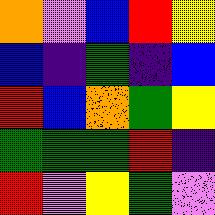[["orange", "violet", "blue", "red", "yellow"], ["blue", "indigo", "green", "indigo", "blue"], ["red", "blue", "orange", "green", "yellow"], ["green", "green", "green", "red", "indigo"], ["red", "violet", "yellow", "green", "violet"]]